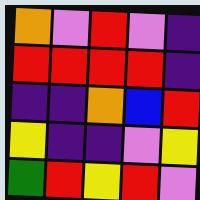[["orange", "violet", "red", "violet", "indigo"], ["red", "red", "red", "red", "indigo"], ["indigo", "indigo", "orange", "blue", "red"], ["yellow", "indigo", "indigo", "violet", "yellow"], ["green", "red", "yellow", "red", "violet"]]